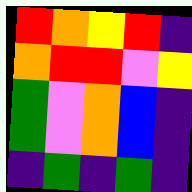[["red", "orange", "yellow", "red", "indigo"], ["orange", "red", "red", "violet", "yellow"], ["green", "violet", "orange", "blue", "indigo"], ["green", "violet", "orange", "blue", "indigo"], ["indigo", "green", "indigo", "green", "indigo"]]